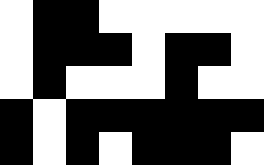[["white", "black", "black", "white", "white", "white", "white", "white"], ["white", "black", "black", "black", "white", "black", "black", "white"], ["white", "black", "white", "white", "white", "black", "white", "white"], ["black", "white", "black", "black", "black", "black", "black", "black"], ["black", "white", "black", "white", "black", "black", "black", "white"]]